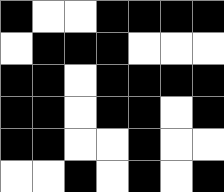[["black", "white", "white", "black", "black", "black", "black"], ["white", "black", "black", "black", "white", "white", "white"], ["black", "black", "white", "black", "black", "black", "black"], ["black", "black", "white", "black", "black", "white", "black"], ["black", "black", "white", "white", "black", "white", "white"], ["white", "white", "black", "white", "black", "white", "black"]]